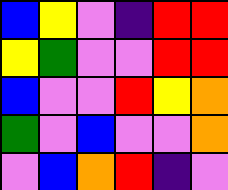[["blue", "yellow", "violet", "indigo", "red", "red"], ["yellow", "green", "violet", "violet", "red", "red"], ["blue", "violet", "violet", "red", "yellow", "orange"], ["green", "violet", "blue", "violet", "violet", "orange"], ["violet", "blue", "orange", "red", "indigo", "violet"]]